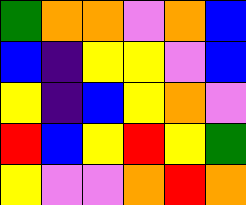[["green", "orange", "orange", "violet", "orange", "blue"], ["blue", "indigo", "yellow", "yellow", "violet", "blue"], ["yellow", "indigo", "blue", "yellow", "orange", "violet"], ["red", "blue", "yellow", "red", "yellow", "green"], ["yellow", "violet", "violet", "orange", "red", "orange"]]